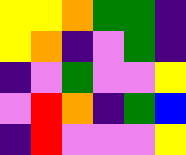[["yellow", "yellow", "orange", "green", "green", "indigo"], ["yellow", "orange", "indigo", "violet", "green", "indigo"], ["indigo", "violet", "green", "violet", "violet", "yellow"], ["violet", "red", "orange", "indigo", "green", "blue"], ["indigo", "red", "violet", "violet", "violet", "yellow"]]